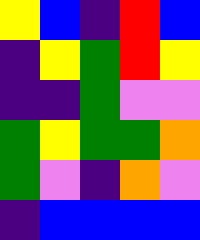[["yellow", "blue", "indigo", "red", "blue"], ["indigo", "yellow", "green", "red", "yellow"], ["indigo", "indigo", "green", "violet", "violet"], ["green", "yellow", "green", "green", "orange"], ["green", "violet", "indigo", "orange", "violet"], ["indigo", "blue", "blue", "blue", "blue"]]